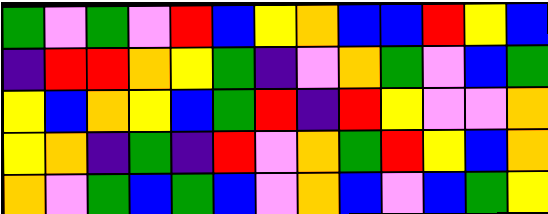[["green", "violet", "green", "violet", "red", "blue", "yellow", "orange", "blue", "blue", "red", "yellow", "blue"], ["indigo", "red", "red", "orange", "yellow", "green", "indigo", "violet", "orange", "green", "violet", "blue", "green"], ["yellow", "blue", "orange", "yellow", "blue", "green", "red", "indigo", "red", "yellow", "violet", "violet", "orange"], ["yellow", "orange", "indigo", "green", "indigo", "red", "violet", "orange", "green", "red", "yellow", "blue", "orange"], ["orange", "violet", "green", "blue", "green", "blue", "violet", "orange", "blue", "violet", "blue", "green", "yellow"]]